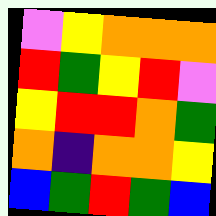[["violet", "yellow", "orange", "orange", "orange"], ["red", "green", "yellow", "red", "violet"], ["yellow", "red", "red", "orange", "green"], ["orange", "indigo", "orange", "orange", "yellow"], ["blue", "green", "red", "green", "blue"]]